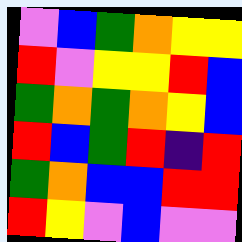[["violet", "blue", "green", "orange", "yellow", "yellow"], ["red", "violet", "yellow", "yellow", "red", "blue"], ["green", "orange", "green", "orange", "yellow", "blue"], ["red", "blue", "green", "red", "indigo", "red"], ["green", "orange", "blue", "blue", "red", "red"], ["red", "yellow", "violet", "blue", "violet", "violet"]]